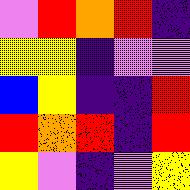[["violet", "red", "orange", "red", "indigo"], ["yellow", "yellow", "indigo", "violet", "violet"], ["blue", "yellow", "indigo", "indigo", "red"], ["red", "orange", "red", "indigo", "red"], ["yellow", "violet", "indigo", "violet", "yellow"]]